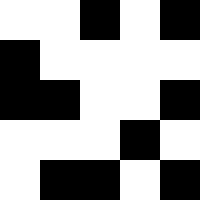[["white", "white", "black", "white", "black"], ["black", "white", "white", "white", "white"], ["black", "black", "white", "white", "black"], ["white", "white", "white", "black", "white"], ["white", "black", "black", "white", "black"]]